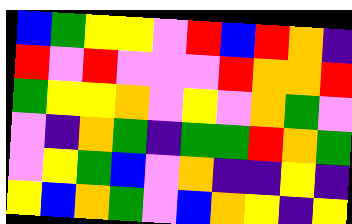[["blue", "green", "yellow", "yellow", "violet", "red", "blue", "red", "orange", "indigo"], ["red", "violet", "red", "violet", "violet", "violet", "red", "orange", "orange", "red"], ["green", "yellow", "yellow", "orange", "violet", "yellow", "violet", "orange", "green", "violet"], ["violet", "indigo", "orange", "green", "indigo", "green", "green", "red", "orange", "green"], ["violet", "yellow", "green", "blue", "violet", "orange", "indigo", "indigo", "yellow", "indigo"], ["yellow", "blue", "orange", "green", "violet", "blue", "orange", "yellow", "indigo", "yellow"]]